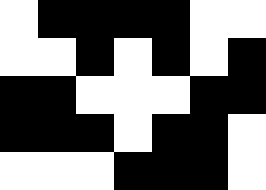[["white", "black", "black", "black", "black", "white", "white"], ["white", "white", "black", "white", "black", "white", "black"], ["black", "black", "white", "white", "white", "black", "black"], ["black", "black", "black", "white", "black", "black", "white"], ["white", "white", "white", "black", "black", "black", "white"]]